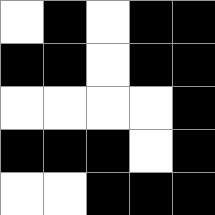[["white", "black", "white", "black", "black"], ["black", "black", "white", "black", "black"], ["white", "white", "white", "white", "black"], ["black", "black", "black", "white", "black"], ["white", "white", "black", "black", "black"]]